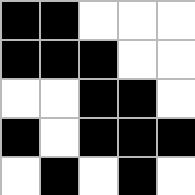[["black", "black", "white", "white", "white"], ["black", "black", "black", "white", "white"], ["white", "white", "black", "black", "white"], ["black", "white", "black", "black", "black"], ["white", "black", "white", "black", "white"]]